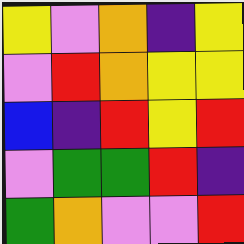[["yellow", "violet", "orange", "indigo", "yellow"], ["violet", "red", "orange", "yellow", "yellow"], ["blue", "indigo", "red", "yellow", "red"], ["violet", "green", "green", "red", "indigo"], ["green", "orange", "violet", "violet", "red"]]